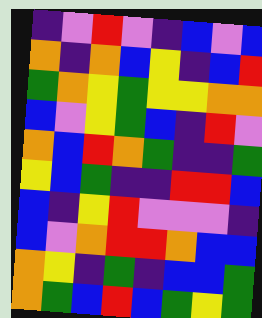[["indigo", "violet", "red", "violet", "indigo", "blue", "violet", "blue"], ["orange", "indigo", "orange", "blue", "yellow", "indigo", "blue", "red"], ["green", "orange", "yellow", "green", "yellow", "yellow", "orange", "orange"], ["blue", "violet", "yellow", "green", "blue", "indigo", "red", "violet"], ["orange", "blue", "red", "orange", "green", "indigo", "indigo", "green"], ["yellow", "blue", "green", "indigo", "indigo", "red", "red", "blue"], ["blue", "indigo", "yellow", "red", "violet", "violet", "violet", "indigo"], ["blue", "violet", "orange", "red", "red", "orange", "blue", "blue"], ["orange", "yellow", "indigo", "green", "indigo", "blue", "blue", "green"], ["orange", "green", "blue", "red", "blue", "green", "yellow", "green"]]